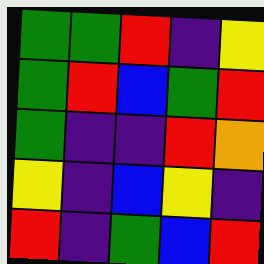[["green", "green", "red", "indigo", "yellow"], ["green", "red", "blue", "green", "red"], ["green", "indigo", "indigo", "red", "orange"], ["yellow", "indigo", "blue", "yellow", "indigo"], ["red", "indigo", "green", "blue", "red"]]